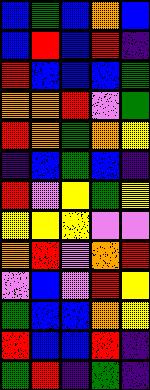[["blue", "green", "blue", "orange", "blue"], ["blue", "red", "blue", "red", "indigo"], ["red", "blue", "blue", "blue", "green"], ["orange", "orange", "red", "violet", "green"], ["red", "orange", "green", "orange", "yellow"], ["indigo", "blue", "green", "blue", "indigo"], ["red", "violet", "yellow", "green", "yellow"], ["yellow", "yellow", "yellow", "violet", "violet"], ["orange", "red", "violet", "orange", "red"], ["violet", "blue", "violet", "red", "yellow"], ["green", "blue", "blue", "orange", "yellow"], ["red", "blue", "blue", "red", "indigo"], ["green", "red", "indigo", "green", "indigo"]]